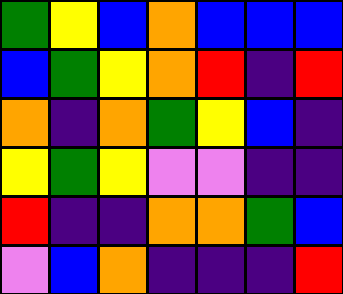[["green", "yellow", "blue", "orange", "blue", "blue", "blue"], ["blue", "green", "yellow", "orange", "red", "indigo", "red"], ["orange", "indigo", "orange", "green", "yellow", "blue", "indigo"], ["yellow", "green", "yellow", "violet", "violet", "indigo", "indigo"], ["red", "indigo", "indigo", "orange", "orange", "green", "blue"], ["violet", "blue", "orange", "indigo", "indigo", "indigo", "red"]]